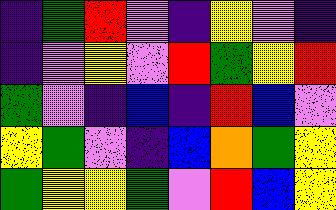[["indigo", "green", "red", "violet", "indigo", "yellow", "violet", "indigo"], ["indigo", "violet", "yellow", "violet", "red", "green", "yellow", "red"], ["green", "violet", "indigo", "blue", "indigo", "red", "blue", "violet"], ["yellow", "green", "violet", "indigo", "blue", "orange", "green", "yellow"], ["green", "yellow", "yellow", "green", "violet", "red", "blue", "yellow"]]